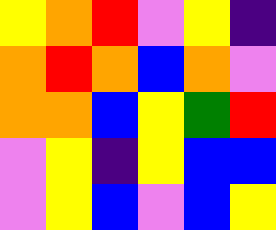[["yellow", "orange", "red", "violet", "yellow", "indigo"], ["orange", "red", "orange", "blue", "orange", "violet"], ["orange", "orange", "blue", "yellow", "green", "red"], ["violet", "yellow", "indigo", "yellow", "blue", "blue"], ["violet", "yellow", "blue", "violet", "blue", "yellow"]]